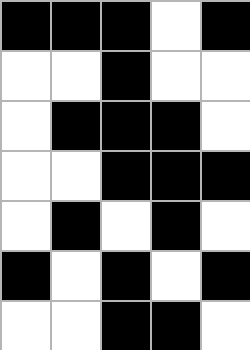[["black", "black", "black", "white", "black"], ["white", "white", "black", "white", "white"], ["white", "black", "black", "black", "white"], ["white", "white", "black", "black", "black"], ["white", "black", "white", "black", "white"], ["black", "white", "black", "white", "black"], ["white", "white", "black", "black", "white"]]